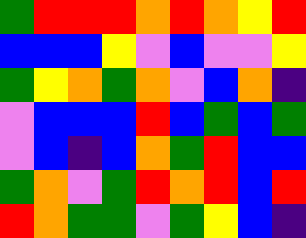[["green", "red", "red", "red", "orange", "red", "orange", "yellow", "red"], ["blue", "blue", "blue", "yellow", "violet", "blue", "violet", "violet", "yellow"], ["green", "yellow", "orange", "green", "orange", "violet", "blue", "orange", "indigo"], ["violet", "blue", "blue", "blue", "red", "blue", "green", "blue", "green"], ["violet", "blue", "indigo", "blue", "orange", "green", "red", "blue", "blue"], ["green", "orange", "violet", "green", "red", "orange", "red", "blue", "red"], ["red", "orange", "green", "green", "violet", "green", "yellow", "blue", "indigo"]]